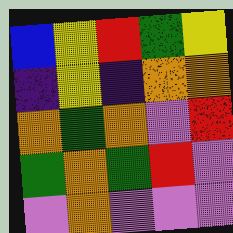[["blue", "yellow", "red", "green", "yellow"], ["indigo", "yellow", "indigo", "orange", "orange"], ["orange", "green", "orange", "violet", "red"], ["green", "orange", "green", "red", "violet"], ["violet", "orange", "violet", "violet", "violet"]]